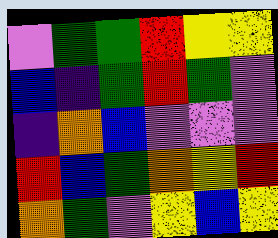[["violet", "green", "green", "red", "yellow", "yellow"], ["blue", "indigo", "green", "red", "green", "violet"], ["indigo", "orange", "blue", "violet", "violet", "violet"], ["red", "blue", "green", "orange", "yellow", "red"], ["orange", "green", "violet", "yellow", "blue", "yellow"]]